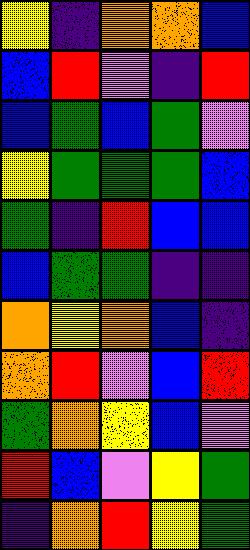[["yellow", "indigo", "orange", "orange", "blue"], ["blue", "red", "violet", "indigo", "red"], ["blue", "green", "blue", "green", "violet"], ["yellow", "green", "green", "green", "blue"], ["green", "indigo", "red", "blue", "blue"], ["blue", "green", "green", "indigo", "indigo"], ["orange", "yellow", "orange", "blue", "indigo"], ["orange", "red", "violet", "blue", "red"], ["green", "orange", "yellow", "blue", "violet"], ["red", "blue", "violet", "yellow", "green"], ["indigo", "orange", "red", "yellow", "green"]]